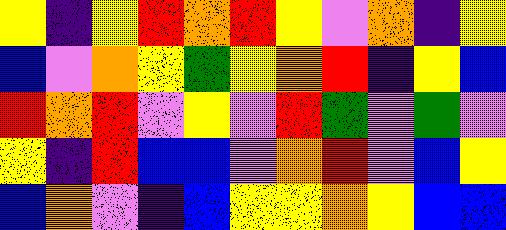[["yellow", "indigo", "yellow", "red", "orange", "red", "yellow", "violet", "orange", "indigo", "yellow"], ["blue", "violet", "orange", "yellow", "green", "yellow", "orange", "red", "indigo", "yellow", "blue"], ["red", "orange", "red", "violet", "yellow", "violet", "red", "green", "violet", "green", "violet"], ["yellow", "indigo", "red", "blue", "blue", "violet", "orange", "red", "violet", "blue", "yellow"], ["blue", "orange", "violet", "indigo", "blue", "yellow", "yellow", "orange", "yellow", "blue", "blue"]]